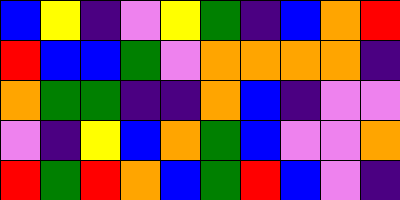[["blue", "yellow", "indigo", "violet", "yellow", "green", "indigo", "blue", "orange", "red"], ["red", "blue", "blue", "green", "violet", "orange", "orange", "orange", "orange", "indigo"], ["orange", "green", "green", "indigo", "indigo", "orange", "blue", "indigo", "violet", "violet"], ["violet", "indigo", "yellow", "blue", "orange", "green", "blue", "violet", "violet", "orange"], ["red", "green", "red", "orange", "blue", "green", "red", "blue", "violet", "indigo"]]